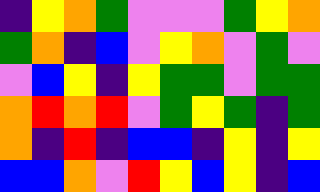[["indigo", "yellow", "orange", "green", "violet", "violet", "violet", "green", "yellow", "orange"], ["green", "orange", "indigo", "blue", "violet", "yellow", "orange", "violet", "green", "violet"], ["violet", "blue", "yellow", "indigo", "yellow", "green", "green", "violet", "green", "green"], ["orange", "red", "orange", "red", "violet", "green", "yellow", "green", "indigo", "green"], ["orange", "indigo", "red", "indigo", "blue", "blue", "indigo", "yellow", "indigo", "yellow"], ["blue", "blue", "orange", "violet", "red", "yellow", "blue", "yellow", "indigo", "blue"]]